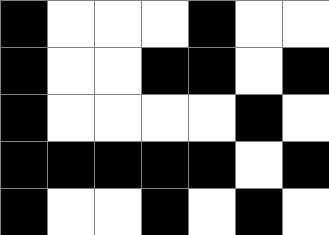[["black", "white", "white", "white", "black", "white", "white"], ["black", "white", "white", "black", "black", "white", "black"], ["black", "white", "white", "white", "white", "black", "white"], ["black", "black", "black", "black", "black", "white", "black"], ["black", "white", "white", "black", "white", "black", "white"]]